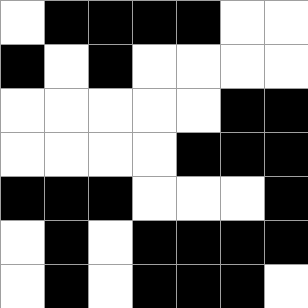[["white", "black", "black", "black", "black", "white", "white"], ["black", "white", "black", "white", "white", "white", "white"], ["white", "white", "white", "white", "white", "black", "black"], ["white", "white", "white", "white", "black", "black", "black"], ["black", "black", "black", "white", "white", "white", "black"], ["white", "black", "white", "black", "black", "black", "black"], ["white", "black", "white", "black", "black", "black", "white"]]